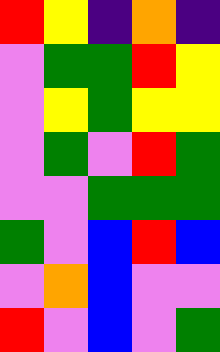[["red", "yellow", "indigo", "orange", "indigo"], ["violet", "green", "green", "red", "yellow"], ["violet", "yellow", "green", "yellow", "yellow"], ["violet", "green", "violet", "red", "green"], ["violet", "violet", "green", "green", "green"], ["green", "violet", "blue", "red", "blue"], ["violet", "orange", "blue", "violet", "violet"], ["red", "violet", "blue", "violet", "green"]]